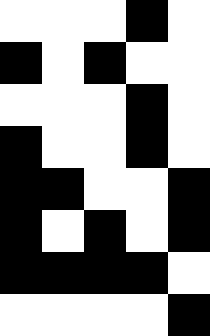[["white", "white", "white", "black", "white"], ["black", "white", "black", "white", "white"], ["white", "white", "white", "black", "white"], ["black", "white", "white", "black", "white"], ["black", "black", "white", "white", "black"], ["black", "white", "black", "white", "black"], ["black", "black", "black", "black", "white"], ["white", "white", "white", "white", "black"]]